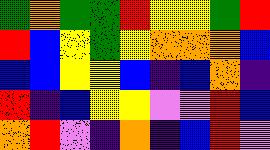[["green", "orange", "green", "green", "red", "yellow", "yellow", "green", "red"], ["red", "blue", "yellow", "green", "yellow", "orange", "orange", "orange", "blue"], ["blue", "blue", "yellow", "yellow", "blue", "indigo", "blue", "orange", "indigo"], ["red", "indigo", "blue", "yellow", "yellow", "violet", "violet", "red", "blue"], ["orange", "red", "violet", "indigo", "orange", "indigo", "blue", "red", "violet"]]